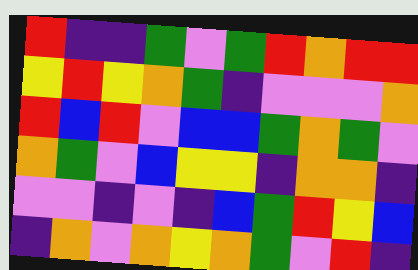[["red", "indigo", "indigo", "green", "violet", "green", "red", "orange", "red", "red"], ["yellow", "red", "yellow", "orange", "green", "indigo", "violet", "violet", "violet", "orange"], ["red", "blue", "red", "violet", "blue", "blue", "green", "orange", "green", "violet"], ["orange", "green", "violet", "blue", "yellow", "yellow", "indigo", "orange", "orange", "indigo"], ["violet", "violet", "indigo", "violet", "indigo", "blue", "green", "red", "yellow", "blue"], ["indigo", "orange", "violet", "orange", "yellow", "orange", "green", "violet", "red", "indigo"]]